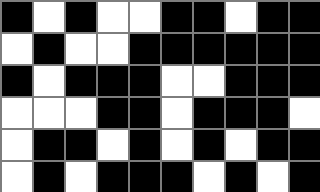[["black", "white", "black", "white", "white", "black", "black", "white", "black", "black"], ["white", "black", "white", "white", "black", "black", "black", "black", "black", "black"], ["black", "white", "black", "black", "black", "white", "white", "black", "black", "black"], ["white", "white", "white", "black", "black", "white", "black", "black", "black", "white"], ["white", "black", "black", "white", "black", "white", "black", "white", "black", "black"], ["white", "black", "white", "black", "black", "black", "white", "black", "white", "black"]]